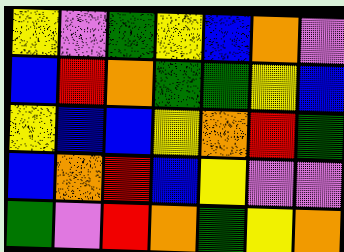[["yellow", "violet", "green", "yellow", "blue", "orange", "violet"], ["blue", "red", "orange", "green", "green", "yellow", "blue"], ["yellow", "blue", "blue", "yellow", "orange", "red", "green"], ["blue", "orange", "red", "blue", "yellow", "violet", "violet"], ["green", "violet", "red", "orange", "green", "yellow", "orange"]]